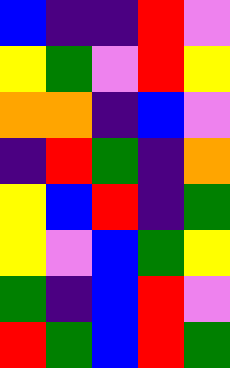[["blue", "indigo", "indigo", "red", "violet"], ["yellow", "green", "violet", "red", "yellow"], ["orange", "orange", "indigo", "blue", "violet"], ["indigo", "red", "green", "indigo", "orange"], ["yellow", "blue", "red", "indigo", "green"], ["yellow", "violet", "blue", "green", "yellow"], ["green", "indigo", "blue", "red", "violet"], ["red", "green", "blue", "red", "green"]]